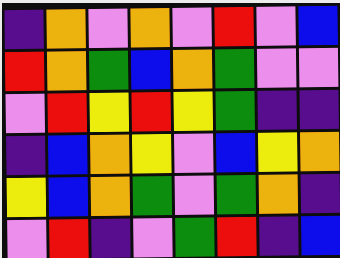[["indigo", "orange", "violet", "orange", "violet", "red", "violet", "blue"], ["red", "orange", "green", "blue", "orange", "green", "violet", "violet"], ["violet", "red", "yellow", "red", "yellow", "green", "indigo", "indigo"], ["indigo", "blue", "orange", "yellow", "violet", "blue", "yellow", "orange"], ["yellow", "blue", "orange", "green", "violet", "green", "orange", "indigo"], ["violet", "red", "indigo", "violet", "green", "red", "indigo", "blue"]]